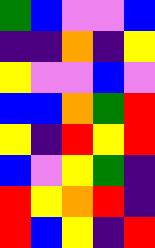[["green", "blue", "violet", "violet", "blue"], ["indigo", "indigo", "orange", "indigo", "yellow"], ["yellow", "violet", "violet", "blue", "violet"], ["blue", "blue", "orange", "green", "red"], ["yellow", "indigo", "red", "yellow", "red"], ["blue", "violet", "yellow", "green", "indigo"], ["red", "yellow", "orange", "red", "indigo"], ["red", "blue", "yellow", "indigo", "red"]]